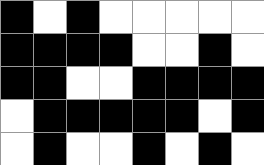[["black", "white", "black", "white", "white", "white", "white", "white"], ["black", "black", "black", "black", "white", "white", "black", "white"], ["black", "black", "white", "white", "black", "black", "black", "black"], ["white", "black", "black", "black", "black", "black", "white", "black"], ["white", "black", "white", "white", "black", "white", "black", "white"]]